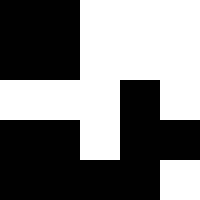[["black", "black", "white", "white", "white"], ["black", "black", "white", "white", "white"], ["white", "white", "white", "black", "white"], ["black", "black", "white", "black", "black"], ["black", "black", "black", "black", "white"]]